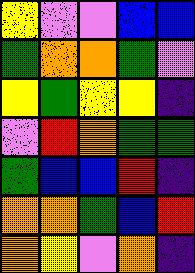[["yellow", "violet", "violet", "blue", "blue"], ["green", "orange", "orange", "green", "violet"], ["yellow", "green", "yellow", "yellow", "indigo"], ["violet", "red", "orange", "green", "green"], ["green", "blue", "blue", "red", "indigo"], ["orange", "orange", "green", "blue", "red"], ["orange", "yellow", "violet", "orange", "indigo"]]